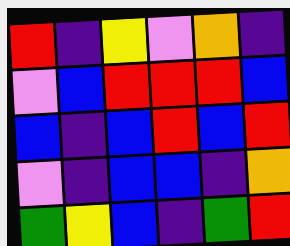[["red", "indigo", "yellow", "violet", "orange", "indigo"], ["violet", "blue", "red", "red", "red", "blue"], ["blue", "indigo", "blue", "red", "blue", "red"], ["violet", "indigo", "blue", "blue", "indigo", "orange"], ["green", "yellow", "blue", "indigo", "green", "red"]]